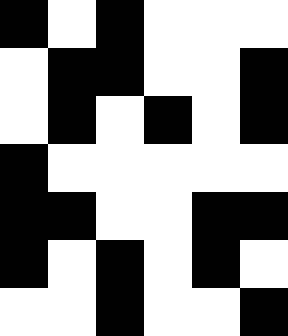[["black", "white", "black", "white", "white", "white"], ["white", "black", "black", "white", "white", "black"], ["white", "black", "white", "black", "white", "black"], ["black", "white", "white", "white", "white", "white"], ["black", "black", "white", "white", "black", "black"], ["black", "white", "black", "white", "black", "white"], ["white", "white", "black", "white", "white", "black"]]